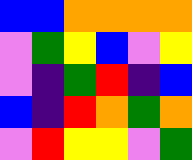[["blue", "blue", "orange", "orange", "orange", "orange"], ["violet", "green", "yellow", "blue", "violet", "yellow"], ["violet", "indigo", "green", "red", "indigo", "blue"], ["blue", "indigo", "red", "orange", "green", "orange"], ["violet", "red", "yellow", "yellow", "violet", "green"]]